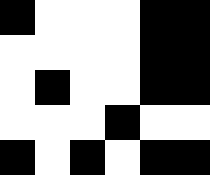[["black", "white", "white", "white", "black", "black"], ["white", "white", "white", "white", "black", "black"], ["white", "black", "white", "white", "black", "black"], ["white", "white", "white", "black", "white", "white"], ["black", "white", "black", "white", "black", "black"]]